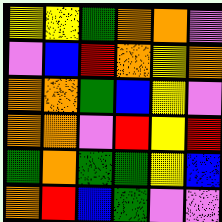[["yellow", "yellow", "green", "orange", "orange", "violet"], ["violet", "blue", "red", "orange", "yellow", "orange"], ["orange", "orange", "green", "blue", "yellow", "violet"], ["orange", "orange", "violet", "red", "yellow", "red"], ["green", "orange", "green", "green", "yellow", "blue"], ["orange", "red", "blue", "green", "violet", "violet"]]